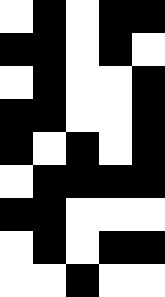[["white", "black", "white", "black", "black"], ["black", "black", "white", "black", "white"], ["white", "black", "white", "white", "black"], ["black", "black", "white", "white", "black"], ["black", "white", "black", "white", "black"], ["white", "black", "black", "black", "black"], ["black", "black", "white", "white", "white"], ["white", "black", "white", "black", "black"], ["white", "white", "black", "white", "white"]]